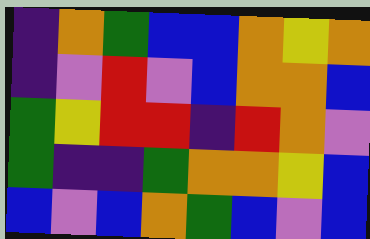[["indigo", "orange", "green", "blue", "blue", "orange", "yellow", "orange"], ["indigo", "violet", "red", "violet", "blue", "orange", "orange", "blue"], ["green", "yellow", "red", "red", "indigo", "red", "orange", "violet"], ["green", "indigo", "indigo", "green", "orange", "orange", "yellow", "blue"], ["blue", "violet", "blue", "orange", "green", "blue", "violet", "blue"]]